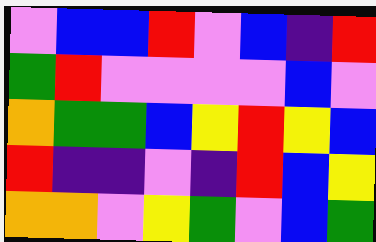[["violet", "blue", "blue", "red", "violet", "blue", "indigo", "red"], ["green", "red", "violet", "violet", "violet", "violet", "blue", "violet"], ["orange", "green", "green", "blue", "yellow", "red", "yellow", "blue"], ["red", "indigo", "indigo", "violet", "indigo", "red", "blue", "yellow"], ["orange", "orange", "violet", "yellow", "green", "violet", "blue", "green"]]